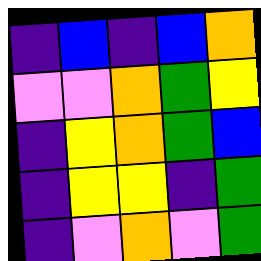[["indigo", "blue", "indigo", "blue", "orange"], ["violet", "violet", "orange", "green", "yellow"], ["indigo", "yellow", "orange", "green", "blue"], ["indigo", "yellow", "yellow", "indigo", "green"], ["indigo", "violet", "orange", "violet", "green"]]